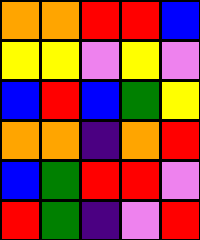[["orange", "orange", "red", "red", "blue"], ["yellow", "yellow", "violet", "yellow", "violet"], ["blue", "red", "blue", "green", "yellow"], ["orange", "orange", "indigo", "orange", "red"], ["blue", "green", "red", "red", "violet"], ["red", "green", "indigo", "violet", "red"]]